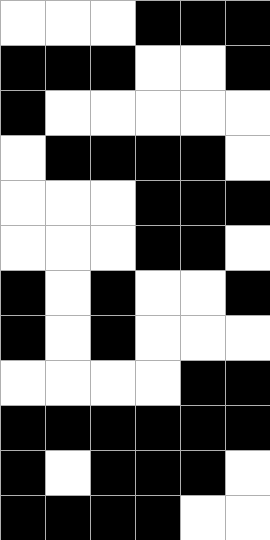[["white", "white", "white", "black", "black", "black"], ["black", "black", "black", "white", "white", "black"], ["black", "white", "white", "white", "white", "white"], ["white", "black", "black", "black", "black", "white"], ["white", "white", "white", "black", "black", "black"], ["white", "white", "white", "black", "black", "white"], ["black", "white", "black", "white", "white", "black"], ["black", "white", "black", "white", "white", "white"], ["white", "white", "white", "white", "black", "black"], ["black", "black", "black", "black", "black", "black"], ["black", "white", "black", "black", "black", "white"], ["black", "black", "black", "black", "white", "white"]]